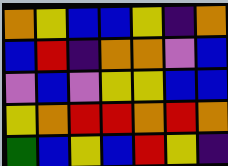[["orange", "yellow", "blue", "blue", "yellow", "indigo", "orange"], ["blue", "red", "indigo", "orange", "orange", "violet", "blue"], ["violet", "blue", "violet", "yellow", "yellow", "blue", "blue"], ["yellow", "orange", "red", "red", "orange", "red", "orange"], ["green", "blue", "yellow", "blue", "red", "yellow", "indigo"]]